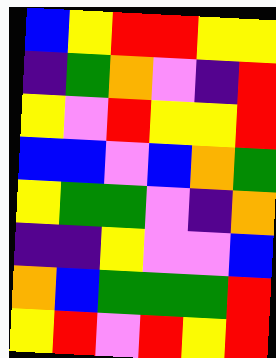[["blue", "yellow", "red", "red", "yellow", "yellow"], ["indigo", "green", "orange", "violet", "indigo", "red"], ["yellow", "violet", "red", "yellow", "yellow", "red"], ["blue", "blue", "violet", "blue", "orange", "green"], ["yellow", "green", "green", "violet", "indigo", "orange"], ["indigo", "indigo", "yellow", "violet", "violet", "blue"], ["orange", "blue", "green", "green", "green", "red"], ["yellow", "red", "violet", "red", "yellow", "red"]]